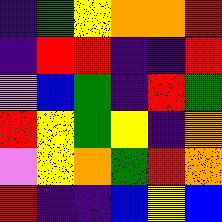[["indigo", "green", "yellow", "orange", "orange", "red"], ["indigo", "red", "red", "indigo", "indigo", "red"], ["violet", "blue", "green", "indigo", "red", "green"], ["red", "yellow", "green", "yellow", "indigo", "orange"], ["violet", "yellow", "orange", "green", "red", "orange"], ["red", "indigo", "indigo", "blue", "yellow", "blue"]]